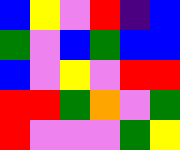[["blue", "yellow", "violet", "red", "indigo", "blue"], ["green", "violet", "blue", "green", "blue", "blue"], ["blue", "violet", "yellow", "violet", "red", "red"], ["red", "red", "green", "orange", "violet", "green"], ["red", "violet", "violet", "violet", "green", "yellow"]]